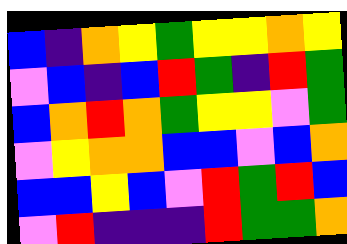[["blue", "indigo", "orange", "yellow", "green", "yellow", "yellow", "orange", "yellow"], ["violet", "blue", "indigo", "blue", "red", "green", "indigo", "red", "green"], ["blue", "orange", "red", "orange", "green", "yellow", "yellow", "violet", "green"], ["violet", "yellow", "orange", "orange", "blue", "blue", "violet", "blue", "orange"], ["blue", "blue", "yellow", "blue", "violet", "red", "green", "red", "blue"], ["violet", "red", "indigo", "indigo", "indigo", "red", "green", "green", "orange"]]